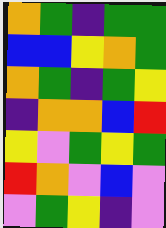[["orange", "green", "indigo", "green", "green"], ["blue", "blue", "yellow", "orange", "green"], ["orange", "green", "indigo", "green", "yellow"], ["indigo", "orange", "orange", "blue", "red"], ["yellow", "violet", "green", "yellow", "green"], ["red", "orange", "violet", "blue", "violet"], ["violet", "green", "yellow", "indigo", "violet"]]